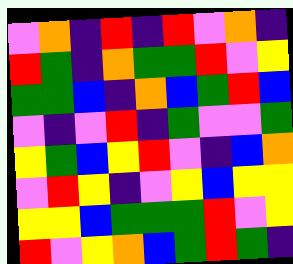[["violet", "orange", "indigo", "red", "indigo", "red", "violet", "orange", "indigo"], ["red", "green", "indigo", "orange", "green", "green", "red", "violet", "yellow"], ["green", "green", "blue", "indigo", "orange", "blue", "green", "red", "blue"], ["violet", "indigo", "violet", "red", "indigo", "green", "violet", "violet", "green"], ["yellow", "green", "blue", "yellow", "red", "violet", "indigo", "blue", "orange"], ["violet", "red", "yellow", "indigo", "violet", "yellow", "blue", "yellow", "yellow"], ["yellow", "yellow", "blue", "green", "green", "green", "red", "violet", "yellow"], ["red", "violet", "yellow", "orange", "blue", "green", "red", "green", "indigo"]]